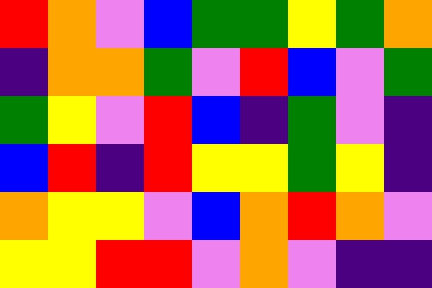[["red", "orange", "violet", "blue", "green", "green", "yellow", "green", "orange"], ["indigo", "orange", "orange", "green", "violet", "red", "blue", "violet", "green"], ["green", "yellow", "violet", "red", "blue", "indigo", "green", "violet", "indigo"], ["blue", "red", "indigo", "red", "yellow", "yellow", "green", "yellow", "indigo"], ["orange", "yellow", "yellow", "violet", "blue", "orange", "red", "orange", "violet"], ["yellow", "yellow", "red", "red", "violet", "orange", "violet", "indigo", "indigo"]]